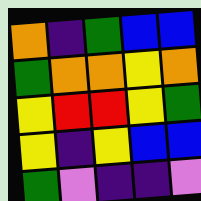[["orange", "indigo", "green", "blue", "blue"], ["green", "orange", "orange", "yellow", "orange"], ["yellow", "red", "red", "yellow", "green"], ["yellow", "indigo", "yellow", "blue", "blue"], ["green", "violet", "indigo", "indigo", "violet"]]